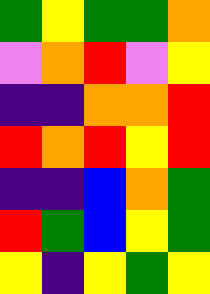[["green", "yellow", "green", "green", "orange"], ["violet", "orange", "red", "violet", "yellow"], ["indigo", "indigo", "orange", "orange", "red"], ["red", "orange", "red", "yellow", "red"], ["indigo", "indigo", "blue", "orange", "green"], ["red", "green", "blue", "yellow", "green"], ["yellow", "indigo", "yellow", "green", "yellow"]]